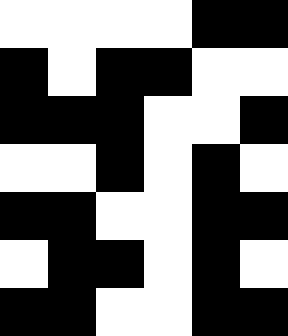[["white", "white", "white", "white", "black", "black"], ["black", "white", "black", "black", "white", "white"], ["black", "black", "black", "white", "white", "black"], ["white", "white", "black", "white", "black", "white"], ["black", "black", "white", "white", "black", "black"], ["white", "black", "black", "white", "black", "white"], ["black", "black", "white", "white", "black", "black"]]